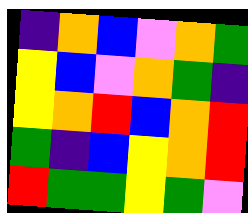[["indigo", "orange", "blue", "violet", "orange", "green"], ["yellow", "blue", "violet", "orange", "green", "indigo"], ["yellow", "orange", "red", "blue", "orange", "red"], ["green", "indigo", "blue", "yellow", "orange", "red"], ["red", "green", "green", "yellow", "green", "violet"]]